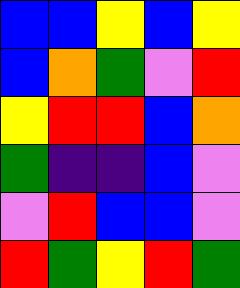[["blue", "blue", "yellow", "blue", "yellow"], ["blue", "orange", "green", "violet", "red"], ["yellow", "red", "red", "blue", "orange"], ["green", "indigo", "indigo", "blue", "violet"], ["violet", "red", "blue", "blue", "violet"], ["red", "green", "yellow", "red", "green"]]